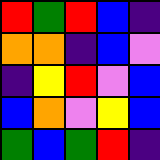[["red", "green", "red", "blue", "indigo"], ["orange", "orange", "indigo", "blue", "violet"], ["indigo", "yellow", "red", "violet", "blue"], ["blue", "orange", "violet", "yellow", "blue"], ["green", "blue", "green", "red", "indigo"]]